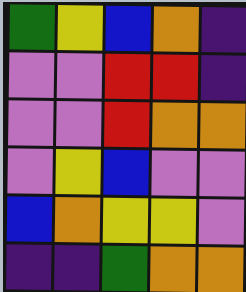[["green", "yellow", "blue", "orange", "indigo"], ["violet", "violet", "red", "red", "indigo"], ["violet", "violet", "red", "orange", "orange"], ["violet", "yellow", "blue", "violet", "violet"], ["blue", "orange", "yellow", "yellow", "violet"], ["indigo", "indigo", "green", "orange", "orange"]]